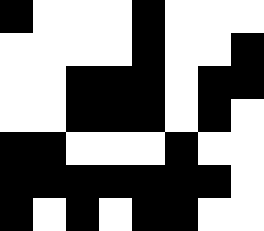[["black", "white", "white", "white", "black", "white", "white", "white"], ["white", "white", "white", "white", "black", "white", "white", "black"], ["white", "white", "black", "black", "black", "white", "black", "black"], ["white", "white", "black", "black", "black", "white", "black", "white"], ["black", "black", "white", "white", "white", "black", "white", "white"], ["black", "black", "black", "black", "black", "black", "black", "white"], ["black", "white", "black", "white", "black", "black", "white", "white"]]